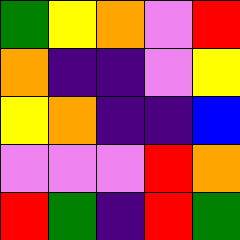[["green", "yellow", "orange", "violet", "red"], ["orange", "indigo", "indigo", "violet", "yellow"], ["yellow", "orange", "indigo", "indigo", "blue"], ["violet", "violet", "violet", "red", "orange"], ["red", "green", "indigo", "red", "green"]]